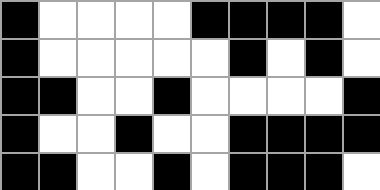[["black", "white", "white", "white", "white", "black", "black", "black", "black", "white"], ["black", "white", "white", "white", "white", "white", "black", "white", "black", "white"], ["black", "black", "white", "white", "black", "white", "white", "white", "white", "black"], ["black", "white", "white", "black", "white", "white", "black", "black", "black", "black"], ["black", "black", "white", "white", "black", "white", "black", "black", "black", "white"]]